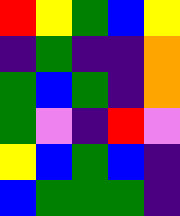[["red", "yellow", "green", "blue", "yellow"], ["indigo", "green", "indigo", "indigo", "orange"], ["green", "blue", "green", "indigo", "orange"], ["green", "violet", "indigo", "red", "violet"], ["yellow", "blue", "green", "blue", "indigo"], ["blue", "green", "green", "green", "indigo"]]